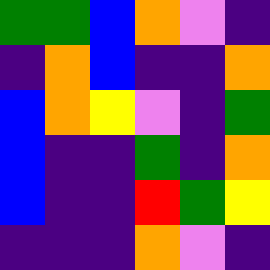[["green", "green", "blue", "orange", "violet", "indigo"], ["indigo", "orange", "blue", "indigo", "indigo", "orange"], ["blue", "orange", "yellow", "violet", "indigo", "green"], ["blue", "indigo", "indigo", "green", "indigo", "orange"], ["blue", "indigo", "indigo", "red", "green", "yellow"], ["indigo", "indigo", "indigo", "orange", "violet", "indigo"]]